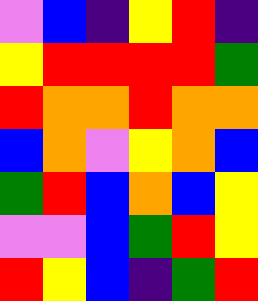[["violet", "blue", "indigo", "yellow", "red", "indigo"], ["yellow", "red", "red", "red", "red", "green"], ["red", "orange", "orange", "red", "orange", "orange"], ["blue", "orange", "violet", "yellow", "orange", "blue"], ["green", "red", "blue", "orange", "blue", "yellow"], ["violet", "violet", "blue", "green", "red", "yellow"], ["red", "yellow", "blue", "indigo", "green", "red"]]